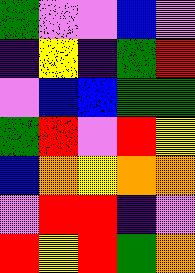[["green", "violet", "violet", "blue", "violet"], ["indigo", "yellow", "indigo", "green", "red"], ["violet", "blue", "blue", "green", "green"], ["green", "red", "violet", "red", "yellow"], ["blue", "orange", "yellow", "orange", "orange"], ["violet", "red", "red", "indigo", "violet"], ["red", "yellow", "red", "green", "orange"]]